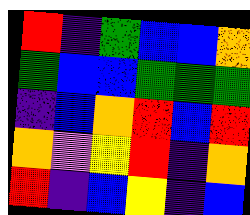[["red", "indigo", "green", "blue", "blue", "orange"], ["green", "blue", "blue", "green", "green", "green"], ["indigo", "blue", "orange", "red", "blue", "red"], ["orange", "violet", "yellow", "red", "indigo", "orange"], ["red", "indigo", "blue", "yellow", "indigo", "blue"]]